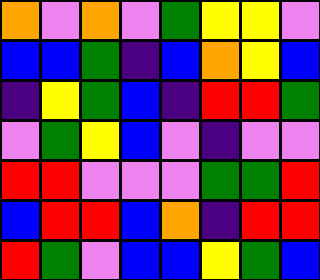[["orange", "violet", "orange", "violet", "green", "yellow", "yellow", "violet"], ["blue", "blue", "green", "indigo", "blue", "orange", "yellow", "blue"], ["indigo", "yellow", "green", "blue", "indigo", "red", "red", "green"], ["violet", "green", "yellow", "blue", "violet", "indigo", "violet", "violet"], ["red", "red", "violet", "violet", "violet", "green", "green", "red"], ["blue", "red", "red", "blue", "orange", "indigo", "red", "red"], ["red", "green", "violet", "blue", "blue", "yellow", "green", "blue"]]